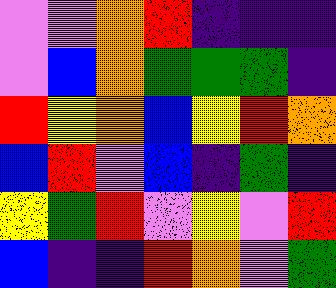[["violet", "violet", "orange", "red", "indigo", "indigo", "indigo"], ["violet", "blue", "orange", "green", "green", "green", "indigo"], ["red", "yellow", "orange", "blue", "yellow", "red", "orange"], ["blue", "red", "violet", "blue", "indigo", "green", "indigo"], ["yellow", "green", "red", "violet", "yellow", "violet", "red"], ["blue", "indigo", "indigo", "red", "orange", "violet", "green"]]